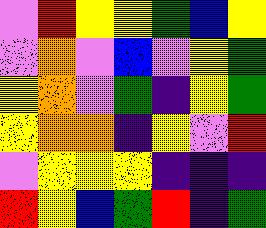[["violet", "red", "yellow", "yellow", "green", "blue", "yellow"], ["violet", "orange", "violet", "blue", "violet", "yellow", "green"], ["yellow", "orange", "violet", "green", "indigo", "yellow", "green"], ["yellow", "orange", "orange", "indigo", "yellow", "violet", "red"], ["violet", "yellow", "yellow", "yellow", "indigo", "indigo", "indigo"], ["red", "yellow", "blue", "green", "red", "indigo", "green"]]